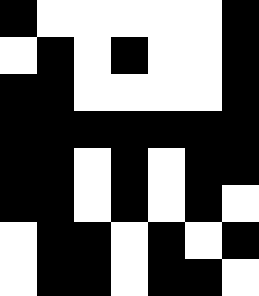[["black", "white", "white", "white", "white", "white", "black"], ["white", "black", "white", "black", "white", "white", "black"], ["black", "black", "white", "white", "white", "white", "black"], ["black", "black", "black", "black", "black", "black", "black"], ["black", "black", "white", "black", "white", "black", "black"], ["black", "black", "white", "black", "white", "black", "white"], ["white", "black", "black", "white", "black", "white", "black"], ["white", "black", "black", "white", "black", "black", "white"]]